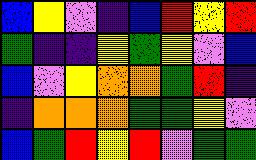[["blue", "yellow", "violet", "indigo", "blue", "red", "yellow", "red"], ["green", "indigo", "indigo", "yellow", "green", "yellow", "violet", "blue"], ["blue", "violet", "yellow", "orange", "orange", "green", "red", "indigo"], ["indigo", "orange", "orange", "orange", "green", "green", "yellow", "violet"], ["blue", "green", "red", "yellow", "red", "violet", "green", "green"]]